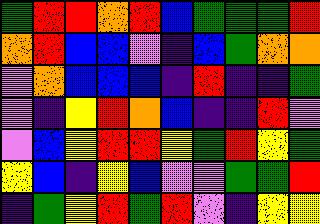[["green", "red", "red", "orange", "red", "blue", "green", "green", "green", "red"], ["orange", "red", "blue", "blue", "violet", "indigo", "blue", "green", "orange", "orange"], ["violet", "orange", "blue", "blue", "blue", "indigo", "red", "indigo", "indigo", "green"], ["violet", "indigo", "yellow", "red", "orange", "blue", "indigo", "indigo", "red", "violet"], ["violet", "blue", "yellow", "red", "red", "yellow", "green", "red", "yellow", "green"], ["yellow", "blue", "indigo", "yellow", "blue", "violet", "violet", "green", "green", "red"], ["indigo", "green", "yellow", "red", "green", "red", "violet", "indigo", "yellow", "yellow"]]